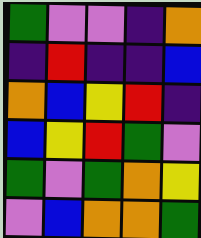[["green", "violet", "violet", "indigo", "orange"], ["indigo", "red", "indigo", "indigo", "blue"], ["orange", "blue", "yellow", "red", "indigo"], ["blue", "yellow", "red", "green", "violet"], ["green", "violet", "green", "orange", "yellow"], ["violet", "blue", "orange", "orange", "green"]]